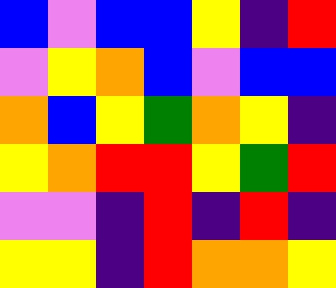[["blue", "violet", "blue", "blue", "yellow", "indigo", "red"], ["violet", "yellow", "orange", "blue", "violet", "blue", "blue"], ["orange", "blue", "yellow", "green", "orange", "yellow", "indigo"], ["yellow", "orange", "red", "red", "yellow", "green", "red"], ["violet", "violet", "indigo", "red", "indigo", "red", "indigo"], ["yellow", "yellow", "indigo", "red", "orange", "orange", "yellow"]]